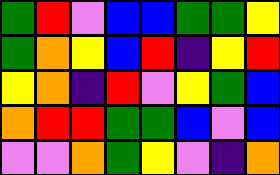[["green", "red", "violet", "blue", "blue", "green", "green", "yellow"], ["green", "orange", "yellow", "blue", "red", "indigo", "yellow", "red"], ["yellow", "orange", "indigo", "red", "violet", "yellow", "green", "blue"], ["orange", "red", "red", "green", "green", "blue", "violet", "blue"], ["violet", "violet", "orange", "green", "yellow", "violet", "indigo", "orange"]]